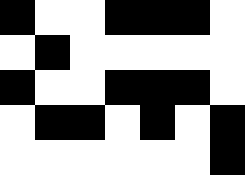[["black", "white", "white", "black", "black", "black", "white"], ["white", "black", "white", "white", "white", "white", "white"], ["black", "white", "white", "black", "black", "black", "white"], ["white", "black", "black", "white", "black", "white", "black"], ["white", "white", "white", "white", "white", "white", "black"]]